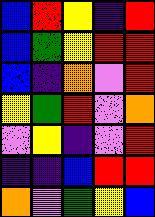[["blue", "red", "yellow", "indigo", "red"], ["blue", "green", "yellow", "red", "red"], ["blue", "indigo", "orange", "violet", "red"], ["yellow", "green", "red", "violet", "orange"], ["violet", "yellow", "indigo", "violet", "red"], ["indigo", "indigo", "blue", "red", "red"], ["orange", "violet", "green", "yellow", "blue"]]